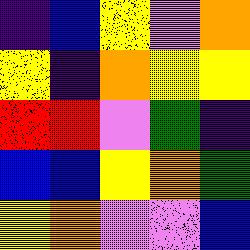[["indigo", "blue", "yellow", "violet", "orange"], ["yellow", "indigo", "orange", "yellow", "yellow"], ["red", "red", "violet", "green", "indigo"], ["blue", "blue", "yellow", "orange", "green"], ["yellow", "orange", "violet", "violet", "blue"]]